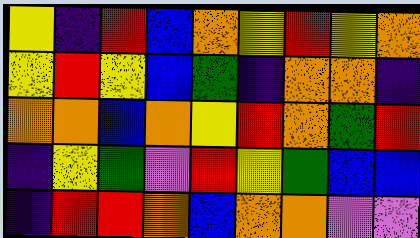[["yellow", "indigo", "red", "blue", "orange", "yellow", "red", "yellow", "orange"], ["yellow", "red", "yellow", "blue", "green", "indigo", "orange", "orange", "indigo"], ["orange", "orange", "blue", "orange", "yellow", "red", "orange", "green", "red"], ["indigo", "yellow", "green", "violet", "red", "yellow", "green", "blue", "blue"], ["indigo", "red", "red", "orange", "blue", "orange", "orange", "violet", "violet"]]